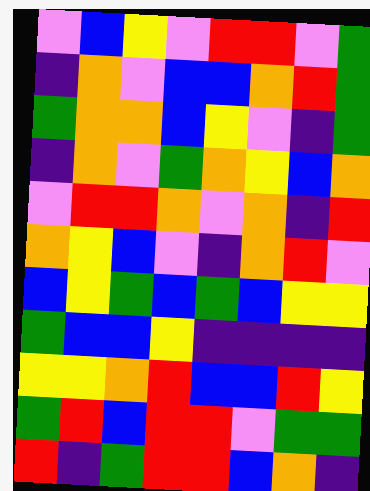[["violet", "blue", "yellow", "violet", "red", "red", "violet", "green"], ["indigo", "orange", "violet", "blue", "blue", "orange", "red", "green"], ["green", "orange", "orange", "blue", "yellow", "violet", "indigo", "green"], ["indigo", "orange", "violet", "green", "orange", "yellow", "blue", "orange"], ["violet", "red", "red", "orange", "violet", "orange", "indigo", "red"], ["orange", "yellow", "blue", "violet", "indigo", "orange", "red", "violet"], ["blue", "yellow", "green", "blue", "green", "blue", "yellow", "yellow"], ["green", "blue", "blue", "yellow", "indigo", "indigo", "indigo", "indigo"], ["yellow", "yellow", "orange", "red", "blue", "blue", "red", "yellow"], ["green", "red", "blue", "red", "red", "violet", "green", "green"], ["red", "indigo", "green", "red", "red", "blue", "orange", "indigo"]]